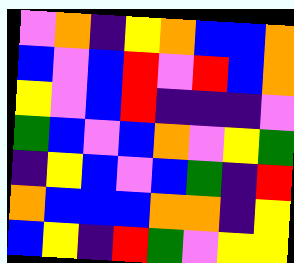[["violet", "orange", "indigo", "yellow", "orange", "blue", "blue", "orange"], ["blue", "violet", "blue", "red", "violet", "red", "blue", "orange"], ["yellow", "violet", "blue", "red", "indigo", "indigo", "indigo", "violet"], ["green", "blue", "violet", "blue", "orange", "violet", "yellow", "green"], ["indigo", "yellow", "blue", "violet", "blue", "green", "indigo", "red"], ["orange", "blue", "blue", "blue", "orange", "orange", "indigo", "yellow"], ["blue", "yellow", "indigo", "red", "green", "violet", "yellow", "yellow"]]